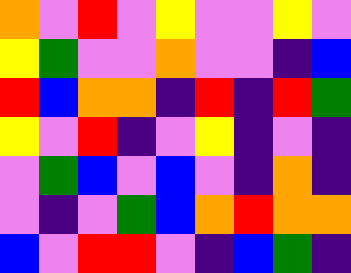[["orange", "violet", "red", "violet", "yellow", "violet", "violet", "yellow", "violet"], ["yellow", "green", "violet", "violet", "orange", "violet", "violet", "indigo", "blue"], ["red", "blue", "orange", "orange", "indigo", "red", "indigo", "red", "green"], ["yellow", "violet", "red", "indigo", "violet", "yellow", "indigo", "violet", "indigo"], ["violet", "green", "blue", "violet", "blue", "violet", "indigo", "orange", "indigo"], ["violet", "indigo", "violet", "green", "blue", "orange", "red", "orange", "orange"], ["blue", "violet", "red", "red", "violet", "indigo", "blue", "green", "indigo"]]